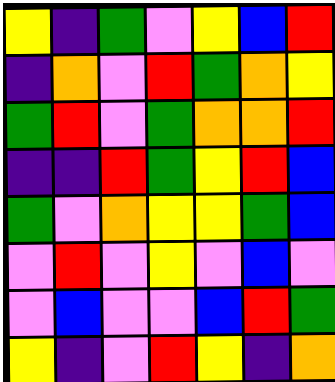[["yellow", "indigo", "green", "violet", "yellow", "blue", "red"], ["indigo", "orange", "violet", "red", "green", "orange", "yellow"], ["green", "red", "violet", "green", "orange", "orange", "red"], ["indigo", "indigo", "red", "green", "yellow", "red", "blue"], ["green", "violet", "orange", "yellow", "yellow", "green", "blue"], ["violet", "red", "violet", "yellow", "violet", "blue", "violet"], ["violet", "blue", "violet", "violet", "blue", "red", "green"], ["yellow", "indigo", "violet", "red", "yellow", "indigo", "orange"]]